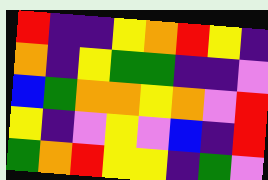[["red", "indigo", "indigo", "yellow", "orange", "red", "yellow", "indigo"], ["orange", "indigo", "yellow", "green", "green", "indigo", "indigo", "violet"], ["blue", "green", "orange", "orange", "yellow", "orange", "violet", "red"], ["yellow", "indigo", "violet", "yellow", "violet", "blue", "indigo", "red"], ["green", "orange", "red", "yellow", "yellow", "indigo", "green", "violet"]]